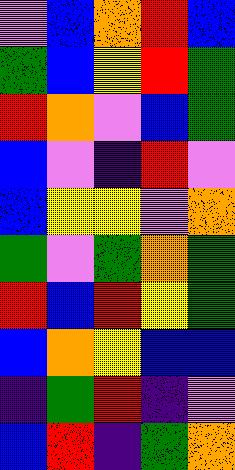[["violet", "blue", "orange", "red", "blue"], ["green", "blue", "yellow", "red", "green"], ["red", "orange", "violet", "blue", "green"], ["blue", "violet", "indigo", "red", "violet"], ["blue", "yellow", "yellow", "violet", "orange"], ["green", "violet", "green", "orange", "green"], ["red", "blue", "red", "yellow", "green"], ["blue", "orange", "yellow", "blue", "blue"], ["indigo", "green", "red", "indigo", "violet"], ["blue", "red", "indigo", "green", "orange"]]